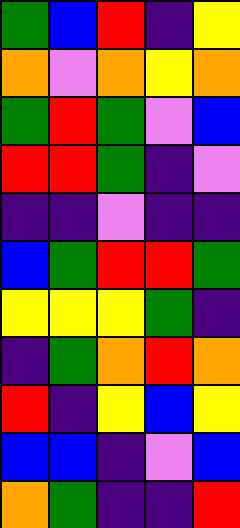[["green", "blue", "red", "indigo", "yellow"], ["orange", "violet", "orange", "yellow", "orange"], ["green", "red", "green", "violet", "blue"], ["red", "red", "green", "indigo", "violet"], ["indigo", "indigo", "violet", "indigo", "indigo"], ["blue", "green", "red", "red", "green"], ["yellow", "yellow", "yellow", "green", "indigo"], ["indigo", "green", "orange", "red", "orange"], ["red", "indigo", "yellow", "blue", "yellow"], ["blue", "blue", "indigo", "violet", "blue"], ["orange", "green", "indigo", "indigo", "red"]]